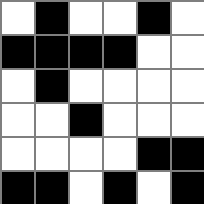[["white", "black", "white", "white", "black", "white"], ["black", "black", "black", "black", "white", "white"], ["white", "black", "white", "white", "white", "white"], ["white", "white", "black", "white", "white", "white"], ["white", "white", "white", "white", "black", "black"], ["black", "black", "white", "black", "white", "black"]]